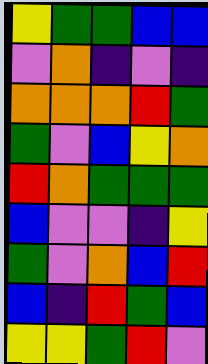[["yellow", "green", "green", "blue", "blue"], ["violet", "orange", "indigo", "violet", "indigo"], ["orange", "orange", "orange", "red", "green"], ["green", "violet", "blue", "yellow", "orange"], ["red", "orange", "green", "green", "green"], ["blue", "violet", "violet", "indigo", "yellow"], ["green", "violet", "orange", "blue", "red"], ["blue", "indigo", "red", "green", "blue"], ["yellow", "yellow", "green", "red", "violet"]]